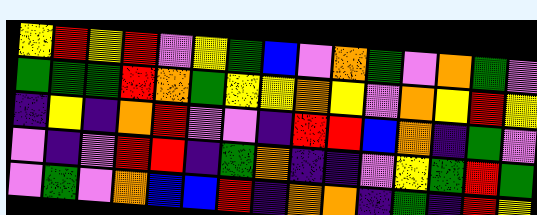[["yellow", "red", "yellow", "red", "violet", "yellow", "green", "blue", "violet", "orange", "green", "violet", "orange", "green", "violet"], ["green", "green", "green", "red", "orange", "green", "yellow", "yellow", "orange", "yellow", "violet", "orange", "yellow", "red", "yellow"], ["indigo", "yellow", "indigo", "orange", "red", "violet", "violet", "indigo", "red", "red", "blue", "orange", "indigo", "green", "violet"], ["violet", "indigo", "violet", "red", "red", "indigo", "green", "orange", "indigo", "indigo", "violet", "yellow", "green", "red", "green"], ["violet", "green", "violet", "orange", "blue", "blue", "red", "indigo", "orange", "orange", "indigo", "green", "indigo", "red", "yellow"]]